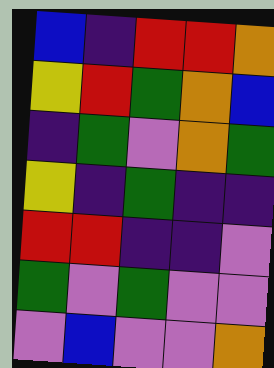[["blue", "indigo", "red", "red", "orange"], ["yellow", "red", "green", "orange", "blue"], ["indigo", "green", "violet", "orange", "green"], ["yellow", "indigo", "green", "indigo", "indigo"], ["red", "red", "indigo", "indigo", "violet"], ["green", "violet", "green", "violet", "violet"], ["violet", "blue", "violet", "violet", "orange"]]